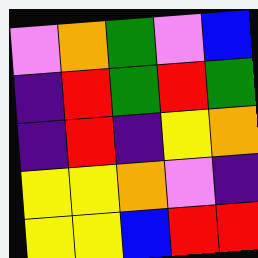[["violet", "orange", "green", "violet", "blue"], ["indigo", "red", "green", "red", "green"], ["indigo", "red", "indigo", "yellow", "orange"], ["yellow", "yellow", "orange", "violet", "indigo"], ["yellow", "yellow", "blue", "red", "red"]]